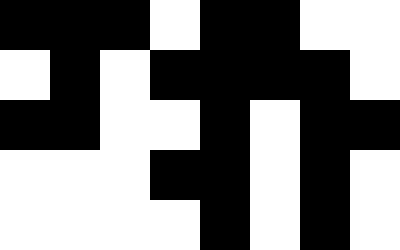[["black", "black", "black", "white", "black", "black", "white", "white"], ["white", "black", "white", "black", "black", "black", "black", "white"], ["black", "black", "white", "white", "black", "white", "black", "black"], ["white", "white", "white", "black", "black", "white", "black", "white"], ["white", "white", "white", "white", "black", "white", "black", "white"]]